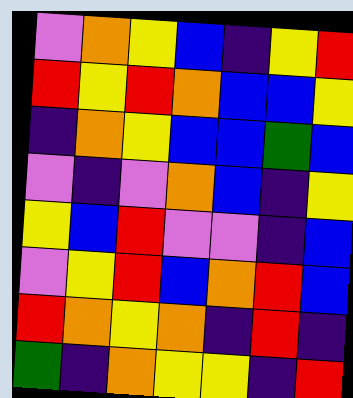[["violet", "orange", "yellow", "blue", "indigo", "yellow", "red"], ["red", "yellow", "red", "orange", "blue", "blue", "yellow"], ["indigo", "orange", "yellow", "blue", "blue", "green", "blue"], ["violet", "indigo", "violet", "orange", "blue", "indigo", "yellow"], ["yellow", "blue", "red", "violet", "violet", "indigo", "blue"], ["violet", "yellow", "red", "blue", "orange", "red", "blue"], ["red", "orange", "yellow", "orange", "indigo", "red", "indigo"], ["green", "indigo", "orange", "yellow", "yellow", "indigo", "red"]]